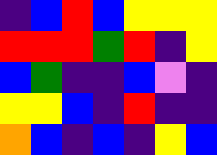[["indigo", "blue", "red", "blue", "yellow", "yellow", "yellow"], ["red", "red", "red", "green", "red", "indigo", "yellow"], ["blue", "green", "indigo", "indigo", "blue", "violet", "indigo"], ["yellow", "yellow", "blue", "indigo", "red", "indigo", "indigo"], ["orange", "blue", "indigo", "blue", "indigo", "yellow", "blue"]]